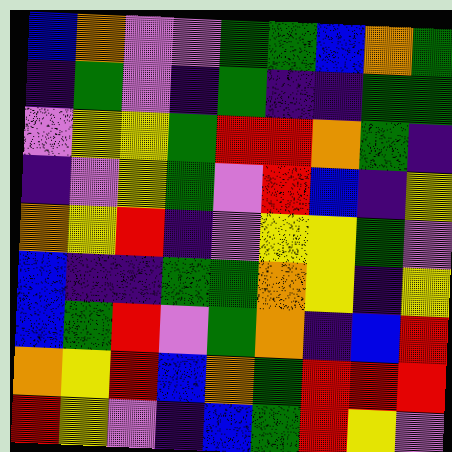[["blue", "orange", "violet", "violet", "green", "green", "blue", "orange", "green"], ["indigo", "green", "violet", "indigo", "green", "indigo", "indigo", "green", "green"], ["violet", "yellow", "yellow", "green", "red", "red", "orange", "green", "indigo"], ["indigo", "violet", "yellow", "green", "violet", "red", "blue", "indigo", "yellow"], ["orange", "yellow", "red", "indigo", "violet", "yellow", "yellow", "green", "violet"], ["blue", "indigo", "indigo", "green", "green", "orange", "yellow", "indigo", "yellow"], ["blue", "green", "red", "violet", "green", "orange", "indigo", "blue", "red"], ["orange", "yellow", "red", "blue", "orange", "green", "red", "red", "red"], ["red", "yellow", "violet", "indigo", "blue", "green", "red", "yellow", "violet"]]